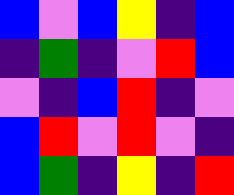[["blue", "violet", "blue", "yellow", "indigo", "blue"], ["indigo", "green", "indigo", "violet", "red", "blue"], ["violet", "indigo", "blue", "red", "indigo", "violet"], ["blue", "red", "violet", "red", "violet", "indigo"], ["blue", "green", "indigo", "yellow", "indigo", "red"]]